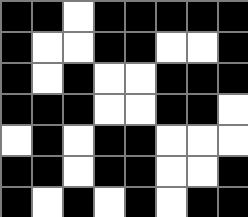[["black", "black", "white", "black", "black", "black", "black", "black"], ["black", "white", "white", "black", "black", "white", "white", "black"], ["black", "white", "black", "white", "white", "black", "black", "black"], ["black", "black", "black", "white", "white", "black", "black", "white"], ["white", "black", "white", "black", "black", "white", "white", "white"], ["black", "black", "white", "black", "black", "white", "white", "black"], ["black", "white", "black", "white", "black", "white", "black", "black"]]